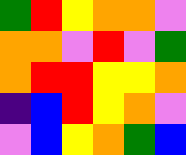[["green", "red", "yellow", "orange", "orange", "violet"], ["orange", "orange", "violet", "red", "violet", "green"], ["orange", "red", "red", "yellow", "yellow", "orange"], ["indigo", "blue", "red", "yellow", "orange", "violet"], ["violet", "blue", "yellow", "orange", "green", "blue"]]